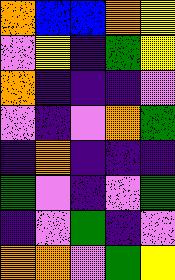[["orange", "blue", "blue", "orange", "yellow"], ["violet", "yellow", "indigo", "green", "yellow"], ["orange", "indigo", "indigo", "indigo", "violet"], ["violet", "indigo", "violet", "orange", "green"], ["indigo", "orange", "indigo", "indigo", "indigo"], ["green", "violet", "indigo", "violet", "green"], ["indigo", "violet", "green", "indigo", "violet"], ["orange", "orange", "violet", "green", "yellow"]]